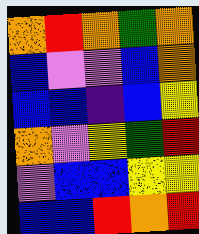[["orange", "red", "orange", "green", "orange"], ["blue", "violet", "violet", "blue", "orange"], ["blue", "blue", "indigo", "blue", "yellow"], ["orange", "violet", "yellow", "green", "red"], ["violet", "blue", "blue", "yellow", "yellow"], ["blue", "blue", "red", "orange", "red"]]